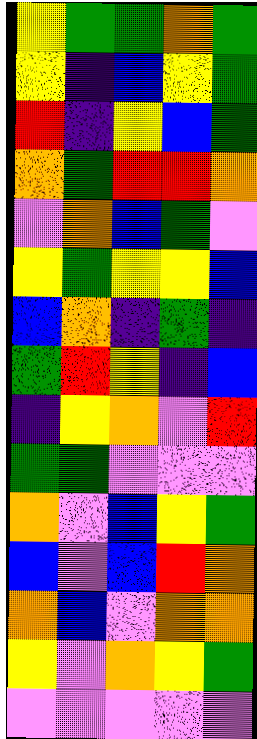[["yellow", "green", "green", "orange", "green"], ["yellow", "indigo", "blue", "yellow", "green"], ["red", "indigo", "yellow", "blue", "green"], ["orange", "green", "red", "red", "orange"], ["violet", "orange", "blue", "green", "violet"], ["yellow", "green", "yellow", "yellow", "blue"], ["blue", "orange", "indigo", "green", "indigo"], ["green", "red", "yellow", "indigo", "blue"], ["indigo", "yellow", "orange", "violet", "red"], ["green", "green", "violet", "violet", "violet"], ["orange", "violet", "blue", "yellow", "green"], ["blue", "violet", "blue", "red", "orange"], ["orange", "blue", "violet", "orange", "orange"], ["yellow", "violet", "orange", "yellow", "green"], ["violet", "violet", "violet", "violet", "violet"]]